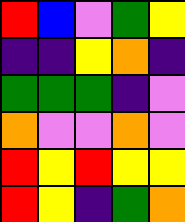[["red", "blue", "violet", "green", "yellow"], ["indigo", "indigo", "yellow", "orange", "indigo"], ["green", "green", "green", "indigo", "violet"], ["orange", "violet", "violet", "orange", "violet"], ["red", "yellow", "red", "yellow", "yellow"], ["red", "yellow", "indigo", "green", "orange"]]